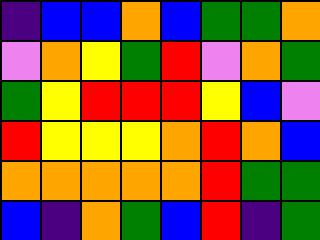[["indigo", "blue", "blue", "orange", "blue", "green", "green", "orange"], ["violet", "orange", "yellow", "green", "red", "violet", "orange", "green"], ["green", "yellow", "red", "red", "red", "yellow", "blue", "violet"], ["red", "yellow", "yellow", "yellow", "orange", "red", "orange", "blue"], ["orange", "orange", "orange", "orange", "orange", "red", "green", "green"], ["blue", "indigo", "orange", "green", "blue", "red", "indigo", "green"]]